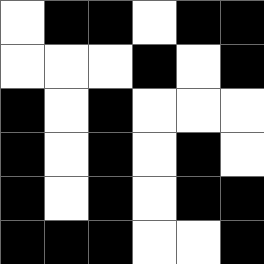[["white", "black", "black", "white", "black", "black"], ["white", "white", "white", "black", "white", "black"], ["black", "white", "black", "white", "white", "white"], ["black", "white", "black", "white", "black", "white"], ["black", "white", "black", "white", "black", "black"], ["black", "black", "black", "white", "white", "black"]]